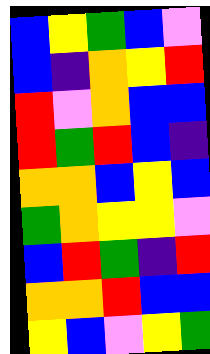[["blue", "yellow", "green", "blue", "violet"], ["blue", "indigo", "orange", "yellow", "red"], ["red", "violet", "orange", "blue", "blue"], ["red", "green", "red", "blue", "indigo"], ["orange", "orange", "blue", "yellow", "blue"], ["green", "orange", "yellow", "yellow", "violet"], ["blue", "red", "green", "indigo", "red"], ["orange", "orange", "red", "blue", "blue"], ["yellow", "blue", "violet", "yellow", "green"]]